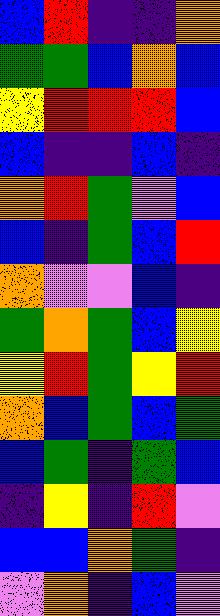[["blue", "red", "indigo", "indigo", "orange"], ["green", "green", "blue", "orange", "blue"], ["yellow", "red", "red", "red", "blue"], ["blue", "indigo", "indigo", "blue", "indigo"], ["orange", "red", "green", "violet", "blue"], ["blue", "indigo", "green", "blue", "red"], ["orange", "violet", "violet", "blue", "indigo"], ["green", "orange", "green", "blue", "yellow"], ["yellow", "red", "green", "yellow", "red"], ["orange", "blue", "green", "blue", "green"], ["blue", "green", "indigo", "green", "blue"], ["indigo", "yellow", "indigo", "red", "violet"], ["blue", "blue", "orange", "green", "indigo"], ["violet", "orange", "indigo", "blue", "violet"]]